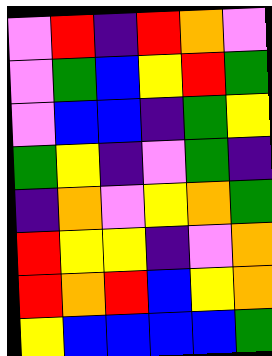[["violet", "red", "indigo", "red", "orange", "violet"], ["violet", "green", "blue", "yellow", "red", "green"], ["violet", "blue", "blue", "indigo", "green", "yellow"], ["green", "yellow", "indigo", "violet", "green", "indigo"], ["indigo", "orange", "violet", "yellow", "orange", "green"], ["red", "yellow", "yellow", "indigo", "violet", "orange"], ["red", "orange", "red", "blue", "yellow", "orange"], ["yellow", "blue", "blue", "blue", "blue", "green"]]